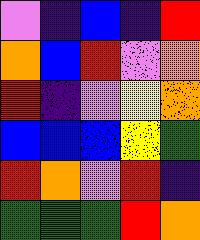[["violet", "indigo", "blue", "indigo", "red"], ["orange", "blue", "red", "violet", "orange"], ["red", "indigo", "violet", "yellow", "orange"], ["blue", "blue", "blue", "yellow", "green"], ["red", "orange", "violet", "red", "indigo"], ["green", "green", "green", "red", "orange"]]